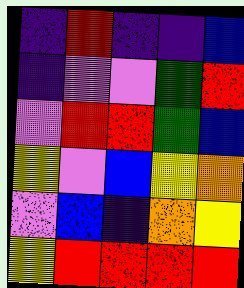[["indigo", "red", "indigo", "indigo", "blue"], ["indigo", "violet", "violet", "green", "red"], ["violet", "red", "red", "green", "blue"], ["yellow", "violet", "blue", "yellow", "orange"], ["violet", "blue", "indigo", "orange", "yellow"], ["yellow", "red", "red", "red", "red"]]